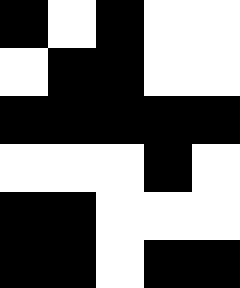[["black", "white", "black", "white", "white"], ["white", "black", "black", "white", "white"], ["black", "black", "black", "black", "black"], ["white", "white", "white", "black", "white"], ["black", "black", "white", "white", "white"], ["black", "black", "white", "black", "black"]]